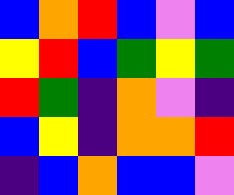[["blue", "orange", "red", "blue", "violet", "blue"], ["yellow", "red", "blue", "green", "yellow", "green"], ["red", "green", "indigo", "orange", "violet", "indigo"], ["blue", "yellow", "indigo", "orange", "orange", "red"], ["indigo", "blue", "orange", "blue", "blue", "violet"]]